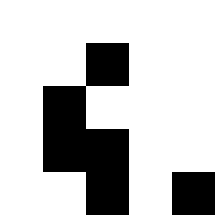[["white", "white", "white", "white", "white"], ["white", "white", "black", "white", "white"], ["white", "black", "white", "white", "white"], ["white", "black", "black", "white", "white"], ["white", "white", "black", "white", "black"]]